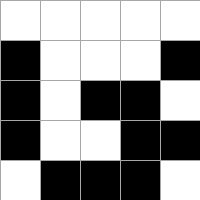[["white", "white", "white", "white", "white"], ["black", "white", "white", "white", "black"], ["black", "white", "black", "black", "white"], ["black", "white", "white", "black", "black"], ["white", "black", "black", "black", "white"]]